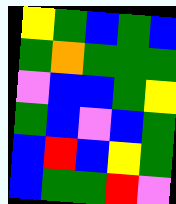[["yellow", "green", "blue", "green", "blue"], ["green", "orange", "green", "green", "green"], ["violet", "blue", "blue", "green", "yellow"], ["green", "blue", "violet", "blue", "green"], ["blue", "red", "blue", "yellow", "green"], ["blue", "green", "green", "red", "violet"]]